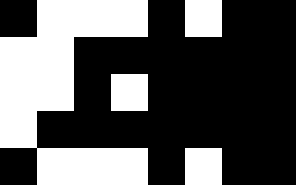[["black", "white", "white", "white", "black", "white", "black", "black"], ["white", "white", "black", "black", "black", "black", "black", "black"], ["white", "white", "black", "white", "black", "black", "black", "black"], ["white", "black", "black", "black", "black", "black", "black", "black"], ["black", "white", "white", "white", "black", "white", "black", "black"]]